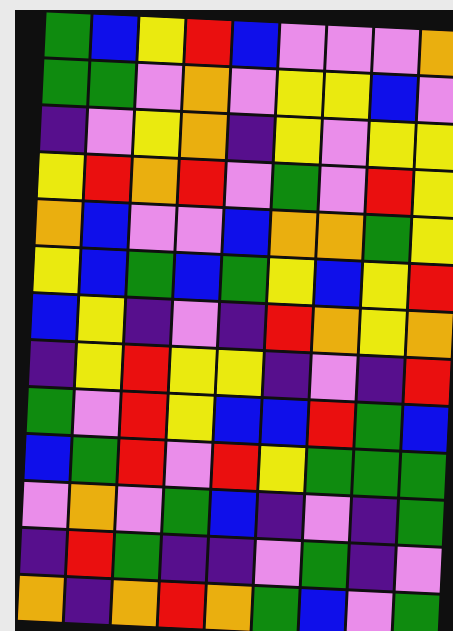[["green", "blue", "yellow", "red", "blue", "violet", "violet", "violet", "orange"], ["green", "green", "violet", "orange", "violet", "yellow", "yellow", "blue", "violet"], ["indigo", "violet", "yellow", "orange", "indigo", "yellow", "violet", "yellow", "yellow"], ["yellow", "red", "orange", "red", "violet", "green", "violet", "red", "yellow"], ["orange", "blue", "violet", "violet", "blue", "orange", "orange", "green", "yellow"], ["yellow", "blue", "green", "blue", "green", "yellow", "blue", "yellow", "red"], ["blue", "yellow", "indigo", "violet", "indigo", "red", "orange", "yellow", "orange"], ["indigo", "yellow", "red", "yellow", "yellow", "indigo", "violet", "indigo", "red"], ["green", "violet", "red", "yellow", "blue", "blue", "red", "green", "blue"], ["blue", "green", "red", "violet", "red", "yellow", "green", "green", "green"], ["violet", "orange", "violet", "green", "blue", "indigo", "violet", "indigo", "green"], ["indigo", "red", "green", "indigo", "indigo", "violet", "green", "indigo", "violet"], ["orange", "indigo", "orange", "red", "orange", "green", "blue", "violet", "green"]]